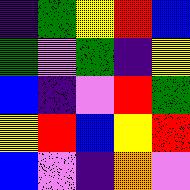[["indigo", "green", "yellow", "red", "blue"], ["green", "violet", "green", "indigo", "yellow"], ["blue", "indigo", "violet", "red", "green"], ["yellow", "red", "blue", "yellow", "red"], ["blue", "violet", "indigo", "orange", "violet"]]